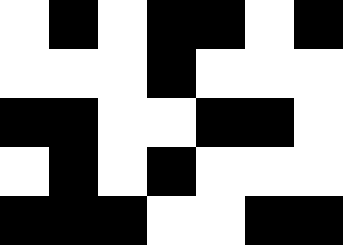[["white", "black", "white", "black", "black", "white", "black"], ["white", "white", "white", "black", "white", "white", "white"], ["black", "black", "white", "white", "black", "black", "white"], ["white", "black", "white", "black", "white", "white", "white"], ["black", "black", "black", "white", "white", "black", "black"]]